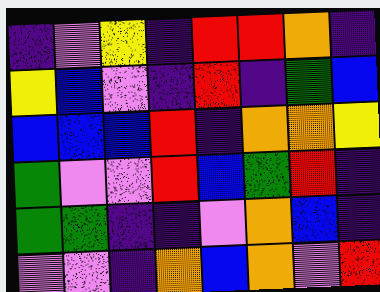[["indigo", "violet", "yellow", "indigo", "red", "red", "orange", "indigo"], ["yellow", "blue", "violet", "indigo", "red", "indigo", "green", "blue"], ["blue", "blue", "blue", "red", "indigo", "orange", "orange", "yellow"], ["green", "violet", "violet", "red", "blue", "green", "red", "indigo"], ["green", "green", "indigo", "indigo", "violet", "orange", "blue", "indigo"], ["violet", "violet", "indigo", "orange", "blue", "orange", "violet", "red"]]